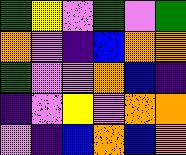[["green", "yellow", "violet", "green", "violet", "green"], ["orange", "violet", "indigo", "blue", "orange", "orange"], ["green", "violet", "violet", "orange", "blue", "indigo"], ["indigo", "violet", "yellow", "violet", "orange", "orange"], ["violet", "indigo", "blue", "orange", "blue", "orange"]]